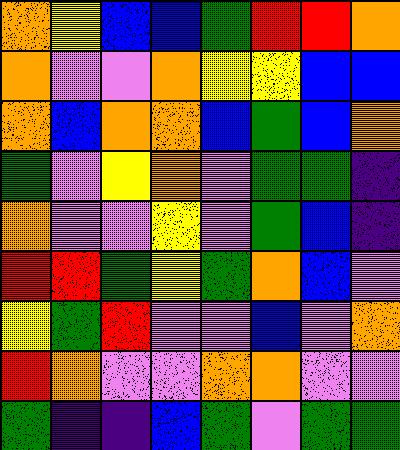[["orange", "yellow", "blue", "blue", "green", "red", "red", "orange"], ["orange", "violet", "violet", "orange", "yellow", "yellow", "blue", "blue"], ["orange", "blue", "orange", "orange", "blue", "green", "blue", "orange"], ["green", "violet", "yellow", "orange", "violet", "green", "green", "indigo"], ["orange", "violet", "violet", "yellow", "violet", "green", "blue", "indigo"], ["red", "red", "green", "yellow", "green", "orange", "blue", "violet"], ["yellow", "green", "red", "violet", "violet", "blue", "violet", "orange"], ["red", "orange", "violet", "violet", "orange", "orange", "violet", "violet"], ["green", "indigo", "indigo", "blue", "green", "violet", "green", "green"]]